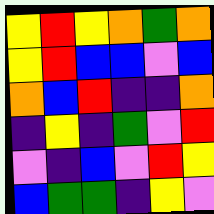[["yellow", "red", "yellow", "orange", "green", "orange"], ["yellow", "red", "blue", "blue", "violet", "blue"], ["orange", "blue", "red", "indigo", "indigo", "orange"], ["indigo", "yellow", "indigo", "green", "violet", "red"], ["violet", "indigo", "blue", "violet", "red", "yellow"], ["blue", "green", "green", "indigo", "yellow", "violet"]]